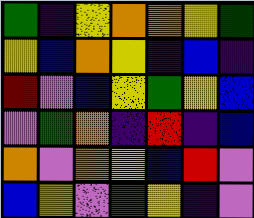[["green", "indigo", "yellow", "orange", "orange", "yellow", "green"], ["yellow", "blue", "orange", "yellow", "indigo", "blue", "indigo"], ["red", "violet", "blue", "yellow", "green", "yellow", "blue"], ["violet", "green", "orange", "indigo", "red", "indigo", "blue"], ["orange", "violet", "orange", "yellow", "blue", "red", "violet"], ["blue", "yellow", "violet", "green", "yellow", "indigo", "violet"]]